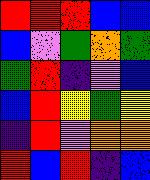[["red", "red", "red", "blue", "blue"], ["blue", "violet", "green", "orange", "green"], ["green", "red", "indigo", "violet", "blue"], ["blue", "red", "yellow", "green", "yellow"], ["indigo", "red", "violet", "orange", "orange"], ["red", "blue", "red", "indigo", "blue"]]